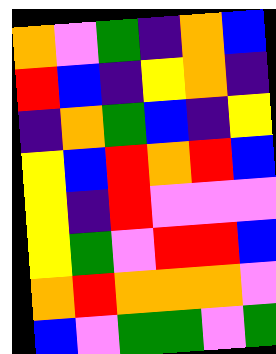[["orange", "violet", "green", "indigo", "orange", "blue"], ["red", "blue", "indigo", "yellow", "orange", "indigo"], ["indigo", "orange", "green", "blue", "indigo", "yellow"], ["yellow", "blue", "red", "orange", "red", "blue"], ["yellow", "indigo", "red", "violet", "violet", "violet"], ["yellow", "green", "violet", "red", "red", "blue"], ["orange", "red", "orange", "orange", "orange", "violet"], ["blue", "violet", "green", "green", "violet", "green"]]